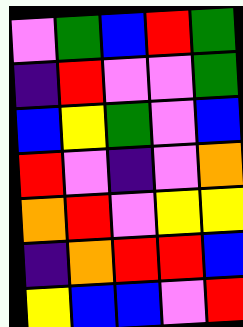[["violet", "green", "blue", "red", "green"], ["indigo", "red", "violet", "violet", "green"], ["blue", "yellow", "green", "violet", "blue"], ["red", "violet", "indigo", "violet", "orange"], ["orange", "red", "violet", "yellow", "yellow"], ["indigo", "orange", "red", "red", "blue"], ["yellow", "blue", "blue", "violet", "red"]]